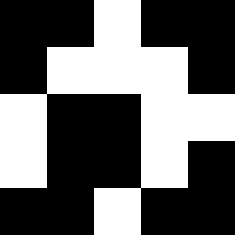[["black", "black", "white", "black", "black"], ["black", "white", "white", "white", "black"], ["white", "black", "black", "white", "white"], ["white", "black", "black", "white", "black"], ["black", "black", "white", "black", "black"]]